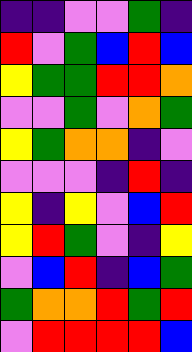[["indigo", "indigo", "violet", "violet", "green", "indigo"], ["red", "violet", "green", "blue", "red", "blue"], ["yellow", "green", "green", "red", "red", "orange"], ["violet", "violet", "green", "violet", "orange", "green"], ["yellow", "green", "orange", "orange", "indigo", "violet"], ["violet", "violet", "violet", "indigo", "red", "indigo"], ["yellow", "indigo", "yellow", "violet", "blue", "red"], ["yellow", "red", "green", "violet", "indigo", "yellow"], ["violet", "blue", "red", "indigo", "blue", "green"], ["green", "orange", "orange", "red", "green", "red"], ["violet", "red", "red", "red", "red", "blue"]]